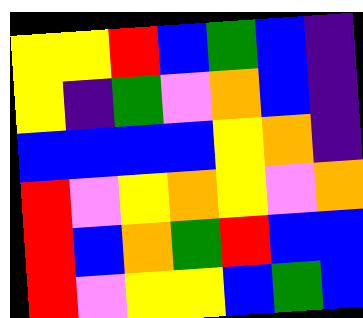[["yellow", "yellow", "red", "blue", "green", "blue", "indigo"], ["yellow", "indigo", "green", "violet", "orange", "blue", "indigo"], ["blue", "blue", "blue", "blue", "yellow", "orange", "indigo"], ["red", "violet", "yellow", "orange", "yellow", "violet", "orange"], ["red", "blue", "orange", "green", "red", "blue", "blue"], ["red", "violet", "yellow", "yellow", "blue", "green", "blue"]]